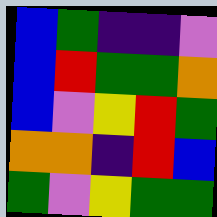[["blue", "green", "indigo", "indigo", "violet"], ["blue", "red", "green", "green", "orange"], ["blue", "violet", "yellow", "red", "green"], ["orange", "orange", "indigo", "red", "blue"], ["green", "violet", "yellow", "green", "green"]]